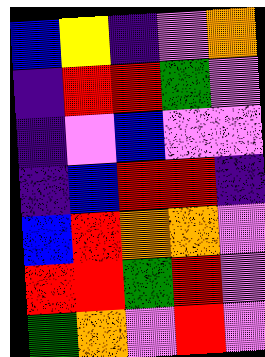[["blue", "yellow", "indigo", "violet", "orange"], ["indigo", "red", "red", "green", "violet"], ["indigo", "violet", "blue", "violet", "violet"], ["indigo", "blue", "red", "red", "indigo"], ["blue", "red", "orange", "orange", "violet"], ["red", "red", "green", "red", "violet"], ["green", "orange", "violet", "red", "violet"]]